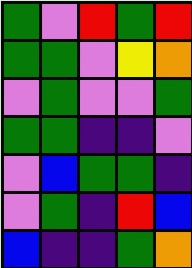[["green", "violet", "red", "green", "red"], ["green", "green", "violet", "yellow", "orange"], ["violet", "green", "violet", "violet", "green"], ["green", "green", "indigo", "indigo", "violet"], ["violet", "blue", "green", "green", "indigo"], ["violet", "green", "indigo", "red", "blue"], ["blue", "indigo", "indigo", "green", "orange"]]